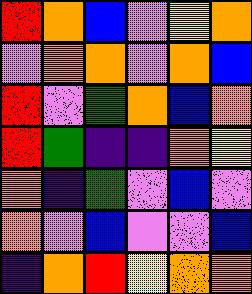[["red", "orange", "blue", "violet", "yellow", "orange"], ["violet", "orange", "orange", "violet", "orange", "blue"], ["red", "violet", "green", "orange", "blue", "orange"], ["red", "green", "indigo", "indigo", "orange", "yellow"], ["orange", "indigo", "green", "violet", "blue", "violet"], ["orange", "violet", "blue", "violet", "violet", "blue"], ["indigo", "orange", "red", "yellow", "orange", "orange"]]